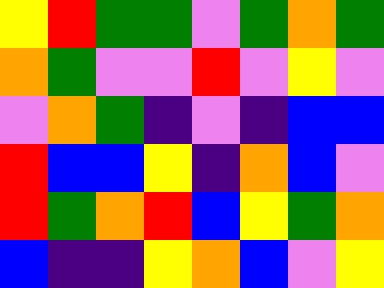[["yellow", "red", "green", "green", "violet", "green", "orange", "green"], ["orange", "green", "violet", "violet", "red", "violet", "yellow", "violet"], ["violet", "orange", "green", "indigo", "violet", "indigo", "blue", "blue"], ["red", "blue", "blue", "yellow", "indigo", "orange", "blue", "violet"], ["red", "green", "orange", "red", "blue", "yellow", "green", "orange"], ["blue", "indigo", "indigo", "yellow", "orange", "blue", "violet", "yellow"]]